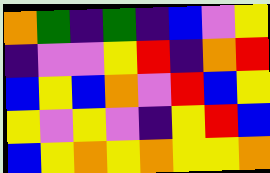[["orange", "green", "indigo", "green", "indigo", "blue", "violet", "yellow"], ["indigo", "violet", "violet", "yellow", "red", "indigo", "orange", "red"], ["blue", "yellow", "blue", "orange", "violet", "red", "blue", "yellow"], ["yellow", "violet", "yellow", "violet", "indigo", "yellow", "red", "blue"], ["blue", "yellow", "orange", "yellow", "orange", "yellow", "yellow", "orange"]]